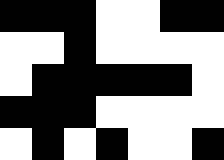[["black", "black", "black", "white", "white", "black", "black"], ["white", "white", "black", "white", "white", "white", "white"], ["white", "black", "black", "black", "black", "black", "white"], ["black", "black", "black", "white", "white", "white", "white"], ["white", "black", "white", "black", "white", "white", "black"]]